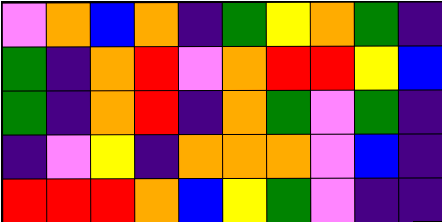[["violet", "orange", "blue", "orange", "indigo", "green", "yellow", "orange", "green", "indigo"], ["green", "indigo", "orange", "red", "violet", "orange", "red", "red", "yellow", "blue"], ["green", "indigo", "orange", "red", "indigo", "orange", "green", "violet", "green", "indigo"], ["indigo", "violet", "yellow", "indigo", "orange", "orange", "orange", "violet", "blue", "indigo"], ["red", "red", "red", "orange", "blue", "yellow", "green", "violet", "indigo", "indigo"]]